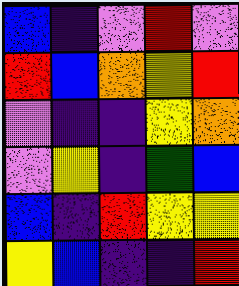[["blue", "indigo", "violet", "red", "violet"], ["red", "blue", "orange", "yellow", "red"], ["violet", "indigo", "indigo", "yellow", "orange"], ["violet", "yellow", "indigo", "green", "blue"], ["blue", "indigo", "red", "yellow", "yellow"], ["yellow", "blue", "indigo", "indigo", "red"]]